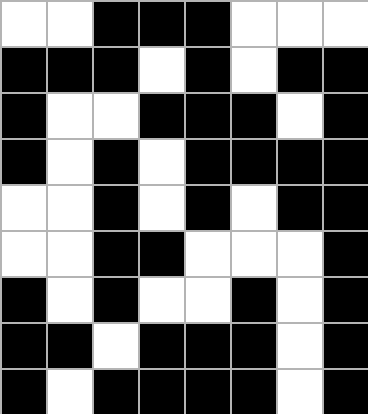[["white", "white", "black", "black", "black", "white", "white", "white"], ["black", "black", "black", "white", "black", "white", "black", "black"], ["black", "white", "white", "black", "black", "black", "white", "black"], ["black", "white", "black", "white", "black", "black", "black", "black"], ["white", "white", "black", "white", "black", "white", "black", "black"], ["white", "white", "black", "black", "white", "white", "white", "black"], ["black", "white", "black", "white", "white", "black", "white", "black"], ["black", "black", "white", "black", "black", "black", "white", "black"], ["black", "white", "black", "black", "black", "black", "white", "black"]]